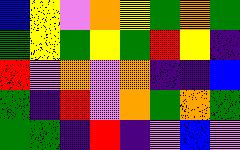[["blue", "yellow", "violet", "orange", "yellow", "green", "orange", "green"], ["green", "yellow", "green", "yellow", "green", "red", "yellow", "indigo"], ["red", "violet", "orange", "violet", "orange", "indigo", "indigo", "blue"], ["green", "indigo", "red", "violet", "orange", "green", "orange", "green"], ["green", "green", "indigo", "red", "indigo", "violet", "blue", "violet"]]